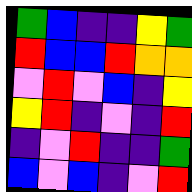[["green", "blue", "indigo", "indigo", "yellow", "green"], ["red", "blue", "blue", "red", "orange", "orange"], ["violet", "red", "violet", "blue", "indigo", "yellow"], ["yellow", "red", "indigo", "violet", "indigo", "red"], ["indigo", "violet", "red", "indigo", "indigo", "green"], ["blue", "violet", "blue", "indigo", "violet", "red"]]